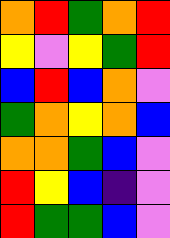[["orange", "red", "green", "orange", "red"], ["yellow", "violet", "yellow", "green", "red"], ["blue", "red", "blue", "orange", "violet"], ["green", "orange", "yellow", "orange", "blue"], ["orange", "orange", "green", "blue", "violet"], ["red", "yellow", "blue", "indigo", "violet"], ["red", "green", "green", "blue", "violet"]]